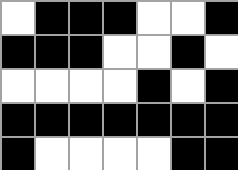[["white", "black", "black", "black", "white", "white", "black"], ["black", "black", "black", "white", "white", "black", "white"], ["white", "white", "white", "white", "black", "white", "black"], ["black", "black", "black", "black", "black", "black", "black"], ["black", "white", "white", "white", "white", "black", "black"]]